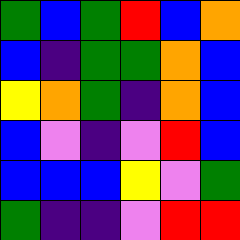[["green", "blue", "green", "red", "blue", "orange"], ["blue", "indigo", "green", "green", "orange", "blue"], ["yellow", "orange", "green", "indigo", "orange", "blue"], ["blue", "violet", "indigo", "violet", "red", "blue"], ["blue", "blue", "blue", "yellow", "violet", "green"], ["green", "indigo", "indigo", "violet", "red", "red"]]